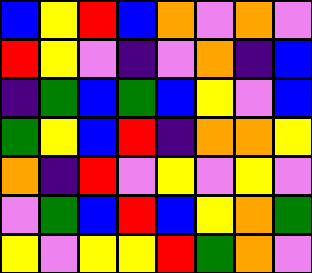[["blue", "yellow", "red", "blue", "orange", "violet", "orange", "violet"], ["red", "yellow", "violet", "indigo", "violet", "orange", "indigo", "blue"], ["indigo", "green", "blue", "green", "blue", "yellow", "violet", "blue"], ["green", "yellow", "blue", "red", "indigo", "orange", "orange", "yellow"], ["orange", "indigo", "red", "violet", "yellow", "violet", "yellow", "violet"], ["violet", "green", "blue", "red", "blue", "yellow", "orange", "green"], ["yellow", "violet", "yellow", "yellow", "red", "green", "orange", "violet"]]